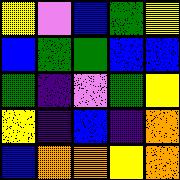[["yellow", "violet", "blue", "green", "yellow"], ["blue", "green", "green", "blue", "blue"], ["green", "indigo", "violet", "green", "yellow"], ["yellow", "indigo", "blue", "indigo", "orange"], ["blue", "orange", "orange", "yellow", "orange"]]